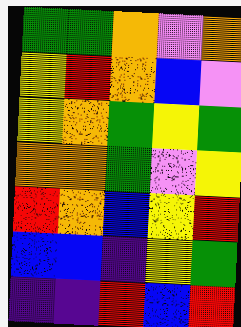[["green", "green", "orange", "violet", "orange"], ["yellow", "red", "orange", "blue", "violet"], ["yellow", "orange", "green", "yellow", "green"], ["orange", "orange", "green", "violet", "yellow"], ["red", "orange", "blue", "yellow", "red"], ["blue", "blue", "indigo", "yellow", "green"], ["indigo", "indigo", "red", "blue", "red"]]